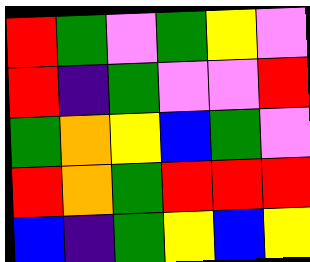[["red", "green", "violet", "green", "yellow", "violet"], ["red", "indigo", "green", "violet", "violet", "red"], ["green", "orange", "yellow", "blue", "green", "violet"], ["red", "orange", "green", "red", "red", "red"], ["blue", "indigo", "green", "yellow", "blue", "yellow"]]